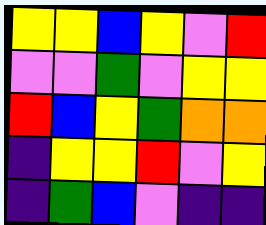[["yellow", "yellow", "blue", "yellow", "violet", "red"], ["violet", "violet", "green", "violet", "yellow", "yellow"], ["red", "blue", "yellow", "green", "orange", "orange"], ["indigo", "yellow", "yellow", "red", "violet", "yellow"], ["indigo", "green", "blue", "violet", "indigo", "indigo"]]